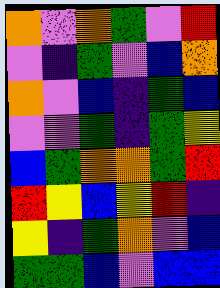[["orange", "violet", "orange", "green", "violet", "red"], ["violet", "indigo", "green", "violet", "blue", "orange"], ["orange", "violet", "blue", "indigo", "green", "blue"], ["violet", "violet", "green", "indigo", "green", "yellow"], ["blue", "green", "orange", "orange", "green", "red"], ["red", "yellow", "blue", "yellow", "red", "indigo"], ["yellow", "indigo", "green", "orange", "violet", "blue"], ["green", "green", "blue", "violet", "blue", "blue"]]